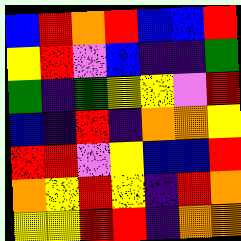[["blue", "red", "orange", "red", "blue", "blue", "red"], ["yellow", "red", "violet", "blue", "indigo", "indigo", "green"], ["green", "indigo", "green", "yellow", "yellow", "violet", "red"], ["blue", "indigo", "red", "indigo", "orange", "orange", "yellow"], ["red", "red", "violet", "yellow", "blue", "blue", "red"], ["orange", "yellow", "red", "yellow", "indigo", "red", "orange"], ["yellow", "yellow", "red", "red", "indigo", "orange", "orange"]]